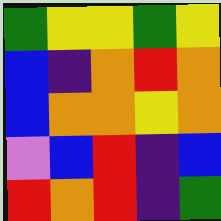[["green", "yellow", "yellow", "green", "yellow"], ["blue", "indigo", "orange", "red", "orange"], ["blue", "orange", "orange", "yellow", "orange"], ["violet", "blue", "red", "indigo", "blue"], ["red", "orange", "red", "indigo", "green"]]